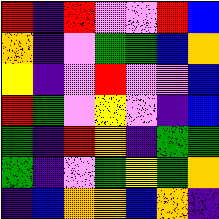[["red", "indigo", "red", "violet", "violet", "red", "blue"], ["orange", "indigo", "violet", "green", "green", "blue", "orange"], ["yellow", "indigo", "violet", "red", "violet", "violet", "blue"], ["red", "green", "violet", "yellow", "violet", "indigo", "blue"], ["green", "indigo", "red", "orange", "indigo", "green", "green"], ["green", "indigo", "violet", "green", "yellow", "green", "orange"], ["indigo", "blue", "orange", "orange", "blue", "orange", "indigo"]]